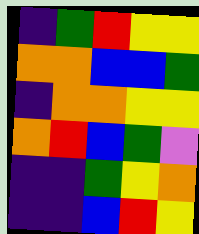[["indigo", "green", "red", "yellow", "yellow"], ["orange", "orange", "blue", "blue", "green"], ["indigo", "orange", "orange", "yellow", "yellow"], ["orange", "red", "blue", "green", "violet"], ["indigo", "indigo", "green", "yellow", "orange"], ["indigo", "indigo", "blue", "red", "yellow"]]